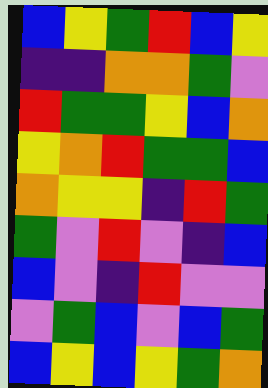[["blue", "yellow", "green", "red", "blue", "yellow"], ["indigo", "indigo", "orange", "orange", "green", "violet"], ["red", "green", "green", "yellow", "blue", "orange"], ["yellow", "orange", "red", "green", "green", "blue"], ["orange", "yellow", "yellow", "indigo", "red", "green"], ["green", "violet", "red", "violet", "indigo", "blue"], ["blue", "violet", "indigo", "red", "violet", "violet"], ["violet", "green", "blue", "violet", "blue", "green"], ["blue", "yellow", "blue", "yellow", "green", "orange"]]